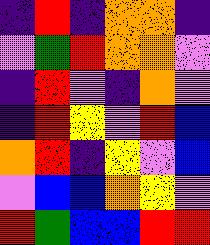[["indigo", "red", "indigo", "orange", "orange", "indigo"], ["violet", "green", "red", "orange", "orange", "violet"], ["indigo", "red", "violet", "indigo", "orange", "violet"], ["indigo", "red", "yellow", "violet", "red", "blue"], ["orange", "red", "indigo", "yellow", "violet", "blue"], ["violet", "blue", "blue", "orange", "yellow", "violet"], ["red", "green", "blue", "blue", "red", "red"]]